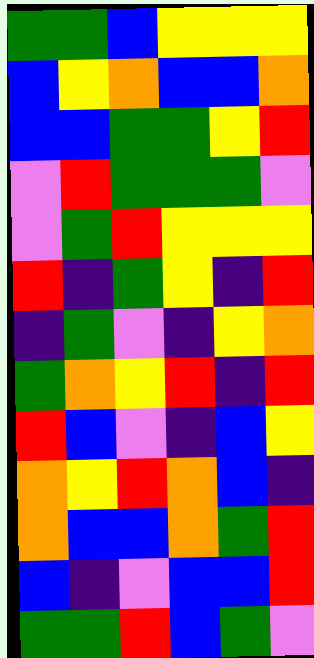[["green", "green", "blue", "yellow", "yellow", "yellow"], ["blue", "yellow", "orange", "blue", "blue", "orange"], ["blue", "blue", "green", "green", "yellow", "red"], ["violet", "red", "green", "green", "green", "violet"], ["violet", "green", "red", "yellow", "yellow", "yellow"], ["red", "indigo", "green", "yellow", "indigo", "red"], ["indigo", "green", "violet", "indigo", "yellow", "orange"], ["green", "orange", "yellow", "red", "indigo", "red"], ["red", "blue", "violet", "indigo", "blue", "yellow"], ["orange", "yellow", "red", "orange", "blue", "indigo"], ["orange", "blue", "blue", "orange", "green", "red"], ["blue", "indigo", "violet", "blue", "blue", "red"], ["green", "green", "red", "blue", "green", "violet"]]